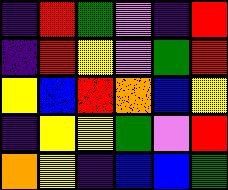[["indigo", "red", "green", "violet", "indigo", "red"], ["indigo", "red", "yellow", "violet", "green", "red"], ["yellow", "blue", "red", "orange", "blue", "yellow"], ["indigo", "yellow", "yellow", "green", "violet", "red"], ["orange", "yellow", "indigo", "blue", "blue", "green"]]